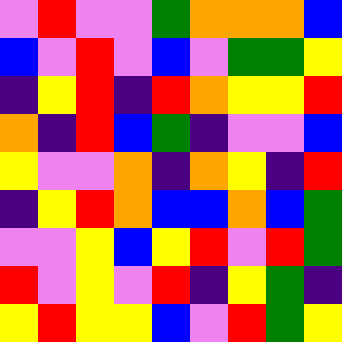[["violet", "red", "violet", "violet", "green", "orange", "orange", "orange", "blue"], ["blue", "violet", "red", "violet", "blue", "violet", "green", "green", "yellow"], ["indigo", "yellow", "red", "indigo", "red", "orange", "yellow", "yellow", "red"], ["orange", "indigo", "red", "blue", "green", "indigo", "violet", "violet", "blue"], ["yellow", "violet", "violet", "orange", "indigo", "orange", "yellow", "indigo", "red"], ["indigo", "yellow", "red", "orange", "blue", "blue", "orange", "blue", "green"], ["violet", "violet", "yellow", "blue", "yellow", "red", "violet", "red", "green"], ["red", "violet", "yellow", "violet", "red", "indigo", "yellow", "green", "indigo"], ["yellow", "red", "yellow", "yellow", "blue", "violet", "red", "green", "yellow"]]